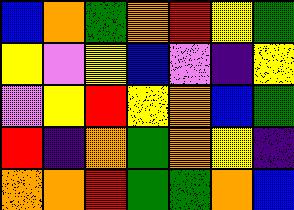[["blue", "orange", "green", "orange", "red", "yellow", "green"], ["yellow", "violet", "yellow", "blue", "violet", "indigo", "yellow"], ["violet", "yellow", "red", "yellow", "orange", "blue", "green"], ["red", "indigo", "orange", "green", "orange", "yellow", "indigo"], ["orange", "orange", "red", "green", "green", "orange", "blue"]]